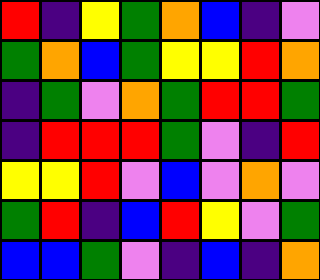[["red", "indigo", "yellow", "green", "orange", "blue", "indigo", "violet"], ["green", "orange", "blue", "green", "yellow", "yellow", "red", "orange"], ["indigo", "green", "violet", "orange", "green", "red", "red", "green"], ["indigo", "red", "red", "red", "green", "violet", "indigo", "red"], ["yellow", "yellow", "red", "violet", "blue", "violet", "orange", "violet"], ["green", "red", "indigo", "blue", "red", "yellow", "violet", "green"], ["blue", "blue", "green", "violet", "indigo", "blue", "indigo", "orange"]]